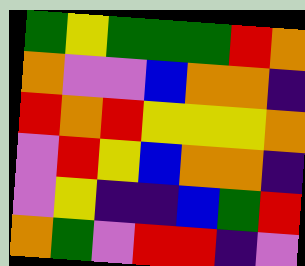[["green", "yellow", "green", "green", "green", "red", "orange"], ["orange", "violet", "violet", "blue", "orange", "orange", "indigo"], ["red", "orange", "red", "yellow", "yellow", "yellow", "orange"], ["violet", "red", "yellow", "blue", "orange", "orange", "indigo"], ["violet", "yellow", "indigo", "indigo", "blue", "green", "red"], ["orange", "green", "violet", "red", "red", "indigo", "violet"]]